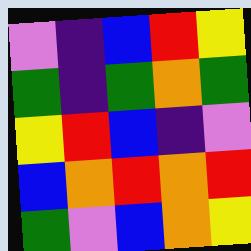[["violet", "indigo", "blue", "red", "yellow"], ["green", "indigo", "green", "orange", "green"], ["yellow", "red", "blue", "indigo", "violet"], ["blue", "orange", "red", "orange", "red"], ["green", "violet", "blue", "orange", "yellow"]]